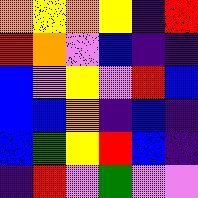[["orange", "yellow", "orange", "yellow", "indigo", "red"], ["red", "orange", "violet", "blue", "indigo", "indigo"], ["blue", "violet", "yellow", "violet", "red", "blue"], ["blue", "blue", "orange", "indigo", "blue", "indigo"], ["blue", "green", "yellow", "red", "blue", "indigo"], ["indigo", "red", "violet", "green", "violet", "violet"]]